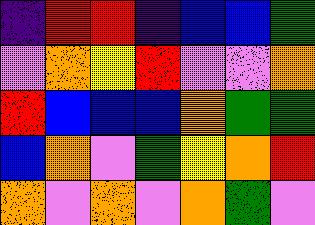[["indigo", "red", "red", "indigo", "blue", "blue", "green"], ["violet", "orange", "yellow", "red", "violet", "violet", "orange"], ["red", "blue", "blue", "blue", "orange", "green", "green"], ["blue", "orange", "violet", "green", "yellow", "orange", "red"], ["orange", "violet", "orange", "violet", "orange", "green", "violet"]]